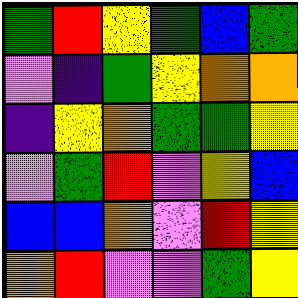[["green", "red", "yellow", "green", "blue", "green"], ["violet", "indigo", "green", "yellow", "orange", "orange"], ["indigo", "yellow", "orange", "green", "green", "yellow"], ["violet", "green", "red", "violet", "yellow", "blue"], ["blue", "blue", "orange", "violet", "red", "yellow"], ["orange", "red", "violet", "violet", "green", "yellow"]]